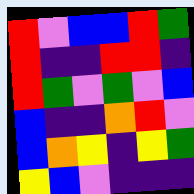[["red", "violet", "blue", "blue", "red", "green"], ["red", "indigo", "indigo", "red", "red", "indigo"], ["red", "green", "violet", "green", "violet", "blue"], ["blue", "indigo", "indigo", "orange", "red", "violet"], ["blue", "orange", "yellow", "indigo", "yellow", "green"], ["yellow", "blue", "violet", "indigo", "indigo", "indigo"]]